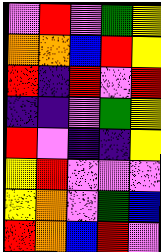[["violet", "red", "violet", "green", "yellow"], ["orange", "orange", "blue", "red", "yellow"], ["red", "indigo", "red", "violet", "red"], ["indigo", "indigo", "violet", "green", "yellow"], ["red", "violet", "indigo", "indigo", "yellow"], ["yellow", "red", "violet", "violet", "violet"], ["yellow", "orange", "violet", "green", "blue"], ["red", "orange", "blue", "red", "violet"]]